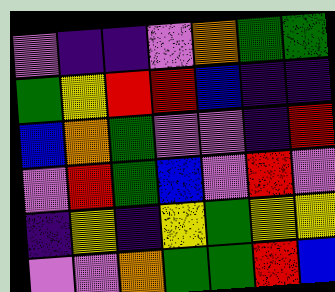[["violet", "indigo", "indigo", "violet", "orange", "green", "green"], ["green", "yellow", "red", "red", "blue", "indigo", "indigo"], ["blue", "orange", "green", "violet", "violet", "indigo", "red"], ["violet", "red", "green", "blue", "violet", "red", "violet"], ["indigo", "yellow", "indigo", "yellow", "green", "yellow", "yellow"], ["violet", "violet", "orange", "green", "green", "red", "blue"]]